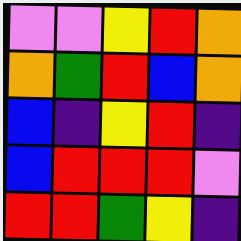[["violet", "violet", "yellow", "red", "orange"], ["orange", "green", "red", "blue", "orange"], ["blue", "indigo", "yellow", "red", "indigo"], ["blue", "red", "red", "red", "violet"], ["red", "red", "green", "yellow", "indigo"]]